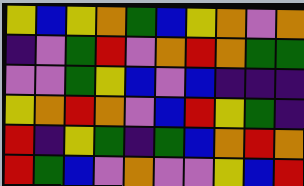[["yellow", "blue", "yellow", "orange", "green", "blue", "yellow", "orange", "violet", "orange"], ["indigo", "violet", "green", "red", "violet", "orange", "red", "orange", "green", "green"], ["violet", "violet", "green", "yellow", "blue", "violet", "blue", "indigo", "indigo", "indigo"], ["yellow", "orange", "red", "orange", "violet", "blue", "red", "yellow", "green", "indigo"], ["red", "indigo", "yellow", "green", "indigo", "green", "blue", "orange", "red", "orange"], ["red", "green", "blue", "violet", "orange", "violet", "violet", "yellow", "blue", "red"]]